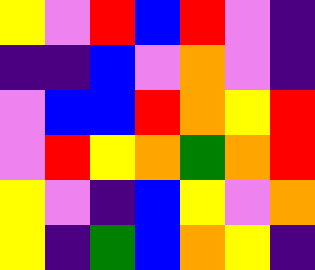[["yellow", "violet", "red", "blue", "red", "violet", "indigo"], ["indigo", "indigo", "blue", "violet", "orange", "violet", "indigo"], ["violet", "blue", "blue", "red", "orange", "yellow", "red"], ["violet", "red", "yellow", "orange", "green", "orange", "red"], ["yellow", "violet", "indigo", "blue", "yellow", "violet", "orange"], ["yellow", "indigo", "green", "blue", "orange", "yellow", "indigo"]]